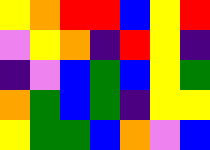[["yellow", "orange", "red", "red", "blue", "yellow", "red"], ["violet", "yellow", "orange", "indigo", "red", "yellow", "indigo"], ["indigo", "violet", "blue", "green", "blue", "yellow", "green"], ["orange", "green", "blue", "green", "indigo", "yellow", "yellow"], ["yellow", "green", "green", "blue", "orange", "violet", "blue"]]